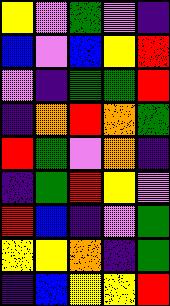[["yellow", "violet", "green", "violet", "indigo"], ["blue", "violet", "blue", "yellow", "red"], ["violet", "indigo", "green", "green", "red"], ["indigo", "orange", "red", "orange", "green"], ["red", "green", "violet", "orange", "indigo"], ["indigo", "green", "red", "yellow", "violet"], ["red", "blue", "indigo", "violet", "green"], ["yellow", "yellow", "orange", "indigo", "green"], ["indigo", "blue", "yellow", "yellow", "red"]]